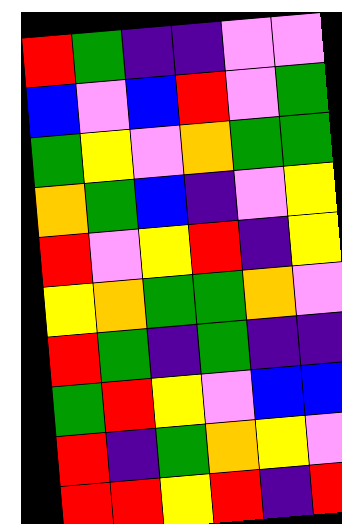[["red", "green", "indigo", "indigo", "violet", "violet"], ["blue", "violet", "blue", "red", "violet", "green"], ["green", "yellow", "violet", "orange", "green", "green"], ["orange", "green", "blue", "indigo", "violet", "yellow"], ["red", "violet", "yellow", "red", "indigo", "yellow"], ["yellow", "orange", "green", "green", "orange", "violet"], ["red", "green", "indigo", "green", "indigo", "indigo"], ["green", "red", "yellow", "violet", "blue", "blue"], ["red", "indigo", "green", "orange", "yellow", "violet"], ["red", "red", "yellow", "red", "indigo", "red"]]